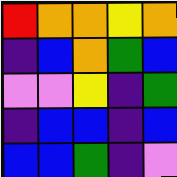[["red", "orange", "orange", "yellow", "orange"], ["indigo", "blue", "orange", "green", "blue"], ["violet", "violet", "yellow", "indigo", "green"], ["indigo", "blue", "blue", "indigo", "blue"], ["blue", "blue", "green", "indigo", "violet"]]